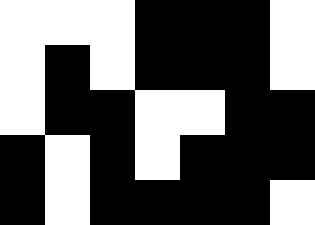[["white", "white", "white", "black", "black", "black", "white"], ["white", "black", "white", "black", "black", "black", "white"], ["white", "black", "black", "white", "white", "black", "black"], ["black", "white", "black", "white", "black", "black", "black"], ["black", "white", "black", "black", "black", "black", "white"]]